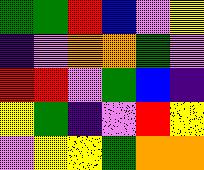[["green", "green", "red", "blue", "violet", "yellow"], ["indigo", "violet", "orange", "orange", "green", "violet"], ["red", "red", "violet", "green", "blue", "indigo"], ["yellow", "green", "indigo", "violet", "red", "yellow"], ["violet", "yellow", "yellow", "green", "orange", "orange"]]